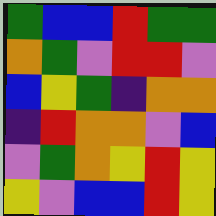[["green", "blue", "blue", "red", "green", "green"], ["orange", "green", "violet", "red", "red", "violet"], ["blue", "yellow", "green", "indigo", "orange", "orange"], ["indigo", "red", "orange", "orange", "violet", "blue"], ["violet", "green", "orange", "yellow", "red", "yellow"], ["yellow", "violet", "blue", "blue", "red", "yellow"]]